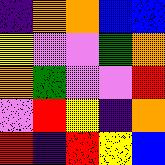[["indigo", "orange", "orange", "blue", "blue"], ["yellow", "violet", "violet", "green", "orange"], ["orange", "green", "violet", "violet", "red"], ["violet", "red", "yellow", "indigo", "orange"], ["red", "indigo", "red", "yellow", "blue"]]